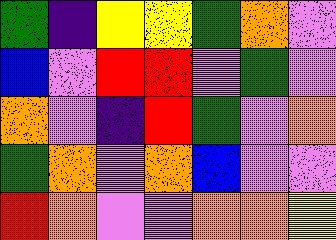[["green", "indigo", "yellow", "yellow", "green", "orange", "violet"], ["blue", "violet", "red", "red", "violet", "green", "violet"], ["orange", "violet", "indigo", "red", "green", "violet", "orange"], ["green", "orange", "violet", "orange", "blue", "violet", "violet"], ["red", "orange", "violet", "violet", "orange", "orange", "yellow"]]